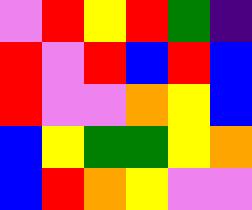[["violet", "red", "yellow", "red", "green", "indigo"], ["red", "violet", "red", "blue", "red", "blue"], ["red", "violet", "violet", "orange", "yellow", "blue"], ["blue", "yellow", "green", "green", "yellow", "orange"], ["blue", "red", "orange", "yellow", "violet", "violet"]]